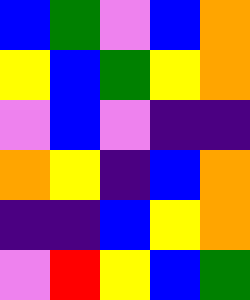[["blue", "green", "violet", "blue", "orange"], ["yellow", "blue", "green", "yellow", "orange"], ["violet", "blue", "violet", "indigo", "indigo"], ["orange", "yellow", "indigo", "blue", "orange"], ["indigo", "indigo", "blue", "yellow", "orange"], ["violet", "red", "yellow", "blue", "green"]]